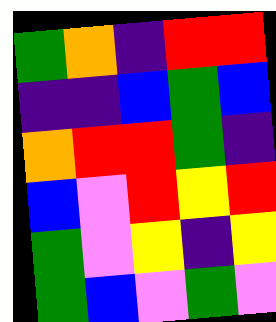[["green", "orange", "indigo", "red", "red"], ["indigo", "indigo", "blue", "green", "blue"], ["orange", "red", "red", "green", "indigo"], ["blue", "violet", "red", "yellow", "red"], ["green", "violet", "yellow", "indigo", "yellow"], ["green", "blue", "violet", "green", "violet"]]